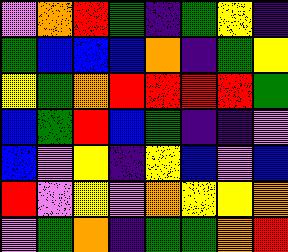[["violet", "orange", "red", "green", "indigo", "green", "yellow", "indigo"], ["green", "blue", "blue", "blue", "orange", "indigo", "green", "yellow"], ["yellow", "green", "orange", "red", "red", "red", "red", "green"], ["blue", "green", "red", "blue", "green", "indigo", "indigo", "violet"], ["blue", "violet", "yellow", "indigo", "yellow", "blue", "violet", "blue"], ["red", "violet", "yellow", "violet", "orange", "yellow", "yellow", "orange"], ["violet", "green", "orange", "indigo", "green", "green", "orange", "red"]]